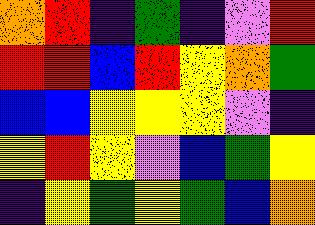[["orange", "red", "indigo", "green", "indigo", "violet", "red"], ["red", "red", "blue", "red", "yellow", "orange", "green"], ["blue", "blue", "yellow", "yellow", "yellow", "violet", "indigo"], ["yellow", "red", "yellow", "violet", "blue", "green", "yellow"], ["indigo", "yellow", "green", "yellow", "green", "blue", "orange"]]